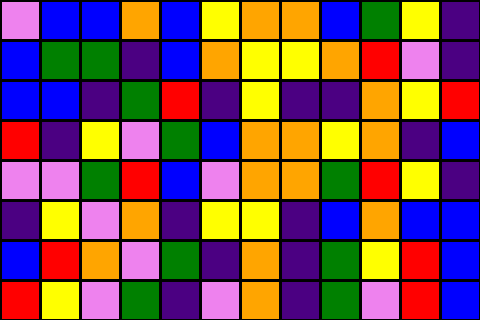[["violet", "blue", "blue", "orange", "blue", "yellow", "orange", "orange", "blue", "green", "yellow", "indigo"], ["blue", "green", "green", "indigo", "blue", "orange", "yellow", "yellow", "orange", "red", "violet", "indigo"], ["blue", "blue", "indigo", "green", "red", "indigo", "yellow", "indigo", "indigo", "orange", "yellow", "red"], ["red", "indigo", "yellow", "violet", "green", "blue", "orange", "orange", "yellow", "orange", "indigo", "blue"], ["violet", "violet", "green", "red", "blue", "violet", "orange", "orange", "green", "red", "yellow", "indigo"], ["indigo", "yellow", "violet", "orange", "indigo", "yellow", "yellow", "indigo", "blue", "orange", "blue", "blue"], ["blue", "red", "orange", "violet", "green", "indigo", "orange", "indigo", "green", "yellow", "red", "blue"], ["red", "yellow", "violet", "green", "indigo", "violet", "orange", "indigo", "green", "violet", "red", "blue"]]